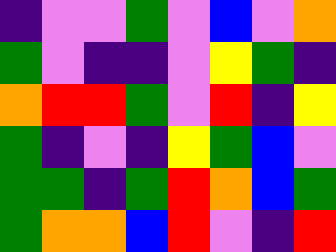[["indigo", "violet", "violet", "green", "violet", "blue", "violet", "orange"], ["green", "violet", "indigo", "indigo", "violet", "yellow", "green", "indigo"], ["orange", "red", "red", "green", "violet", "red", "indigo", "yellow"], ["green", "indigo", "violet", "indigo", "yellow", "green", "blue", "violet"], ["green", "green", "indigo", "green", "red", "orange", "blue", "green"], ["green", "orange", "orange", "blue", "red", "violet", "indigo", "red"]]